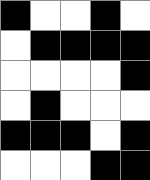[["black", "white", "white", "black", "white"], ["white", "black", "black", "black", "black"], ["white", "white", "white", "white", "black"], ["white", "black", "white", "white", "white"], ["black", "black", "black", "white", "black"], ["white", "white", "white", "black", "black"]]